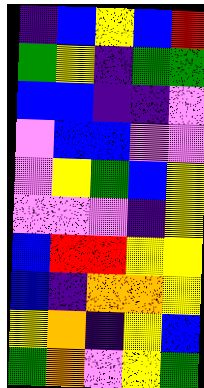[["indigo", "blue", "yellow", "blue", "red"], ["green", "yellow", "indigo", "green", "green"], ["blue", "blue", "indigo", "indigo", "violet"], ["violet", "blue", "blue", "violet", "violet"], ["violet", "yellow", "green", "blue", "yellow"], ["violet", "violet", "violet", "indigo", "yellow"], ["blue", "red", "red", "yellow", "yellow"], ["blue", "indigo", "orange", "orange", "yellow"], ["yellow", "orange", "indigo", "yellow", "blue"], ["green", "orange", "violet", "yellow", "green"]]